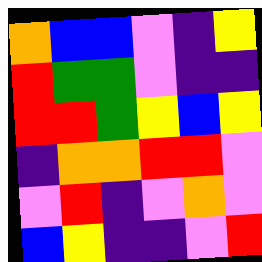[["orange", "blue", "blue", "violet", "indigo", "yellow"], ["red", "green", "green", "violet", "indigo", "indigo"], ["red", "red", "green", "yellow", "blue", "yellow"], ["indigo", "orange", "orange", "red", "red", "violet"], ["violet", "red", "indigo", "violet", "orange", "violet"], ["blue", "yellow", "indigo", "indigo", "violet", "red"]]